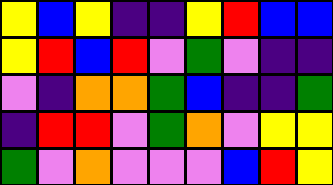[["yellow", "blue", "yellow", "indigo", "indigo", "yellow", "red", "blue", "blue"], ["yellow", "red", "blue", "red", "violet", "green", "violet", "indigo", "indigo"], ["violet", "indigo", "orange", "orange", "green", "blue", "indigo", "indigo", "green"], ["indigo", "red", "red", "violet", "green", "orange", "violet", "yellow", "yellow"], ["green", "violet", "orange", "violet", "violet", "violet", "blue", "red", "yellow"]]